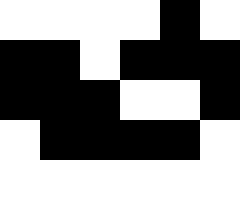[["white", "white", "white", "white", "black", "white"], ["black", "black", "white", "black", "black", "black"], ["black", "black", "black", "white", "white", "black"], ["white", "black", "black", "black", "black", "white"], ["white", "white", "white", "white", "white", "white"]]